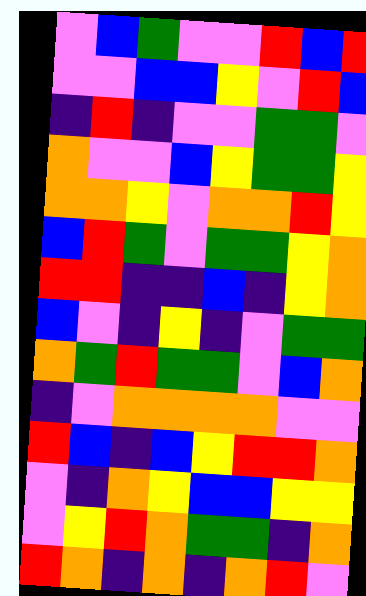[["violet", "blue", "green", "violet", "violet", "red", "blue", "red"], ["violet", "violet", "blue", "blue", "yellow", "violet", "red", "blue"], ["indigo", "red", "indigo", "violet", "violet", "green", "green", "violet"], ["orange", "violet", "violet", "blue", "yellow", "green", "green", "yellow"], ["orange", "orange", "yellow", "violet", "orange", "orange", "red", "yellow"], ["blue", "red", "green", "violet", "green", "green", "yellow", "orange"], ["red", "red", "indigo", "indigo", "blue", "indigo", "yellow", "orange"], ["blue", "violet", "indigo", "yellow", "indigo", "violet", "green", "green"], ["orange", "green", "red", "green", "green", "violet", "blue", "orange"], ["indigo", "violet", "orange", "orange", "orange", "orange", "violet", "violet"], ["red", "blue", "indigo", "blue", "yellow", "red", "red", "orange"], ["violet", "indigo", "orange", "yellow", "blue", "blue", "yellow", "yellow"], ["violet", "yellow", "red", "orange", "green", "green", "indigo", "orange"], ["red", "orange", "indigo", "orange", "indigo", "orange", "red", "violet"]]